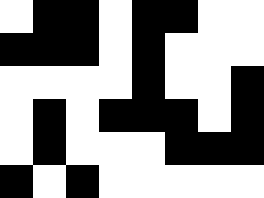[["white", "black", "black", "white", "black", "black", "white", "white"], ["black", "black", "black", "white", "black", "white", "white", "white"], ["white", "white", "white", "white", "black", "white", "white", "black"], ["white", "black", "white", "black", "black", "black", "white", "black"], ["white", "black", "white", "white", "white", "black", "black", "black"], ["black", "white", "black", "white", "white", "white", "white", "white"]]